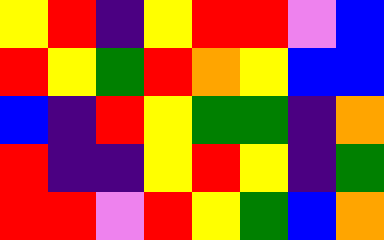[["yellow", "red", "indigo", "yellow", "red", "red", "violet", "blue"], ["red", "yellow", "green", "red", "orange", "yellow", "blue", "blue"], ["blue", "indigo", "red", "yellow", "green", "green", "indigo", "orange"], ["red", "indigo", "indigo", "yellow", "red", "yellow", "indigo", "green"], ["red", "red", "violet", "red", "yellow", "green", "blue", "orange"]]